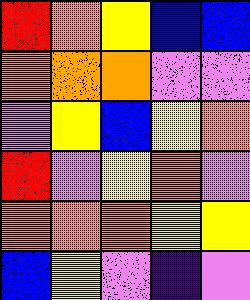[["red", "orange", "yellow", "blue", "blue"], ["orange", "orange", "orange", "violet", "violet"], ["violet", "yellow", "blue", "yellow", "orange"], ["red", "violet", "yellow", "orange", "violet"], ["orange", "orange", "orange", "yellow", "yellow"], ["blue", "yellow", "violet", "indigo", "violet"]]